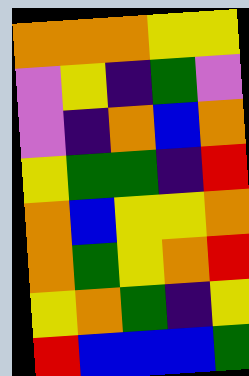[["orange", "orange", "orange", "yellow", "yellow"], ["violet", "yellow", "indigo", "green", "violet"], ["violet", "indigo", "orange", "blue", "orange"], ["yellow", "green", "green", "indigo", "red"], ["orange", "blue", "yellow", "yellow", "orange"], ["orange", "green", "yellow", "orange", "red"], ["yellow", "orange", "green", "indigo", "yellow"], ["red", "blue", "blue", "blue", "green"]]